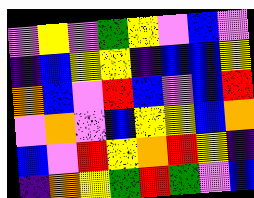[["violet", "yellow", "violet", "green", "yellow", "violet", "blue", "violet"], ["indigo", "blue", "yellow", "yellow", "indigo", "blue", "blue", "yellow"], ["orange", "blue", "violet", "red", "blue", "violet", "blue", "red"], ["violet", "orange", "violet", "blue", "yellow", "yellow", "blue", "orange"], ["blue", "violet", "red", "yellow", "orange", "red", "yellow", "indigo"], ["indigo", "orange", "yellow", "green", "red", "green", "violet", "blue"]]